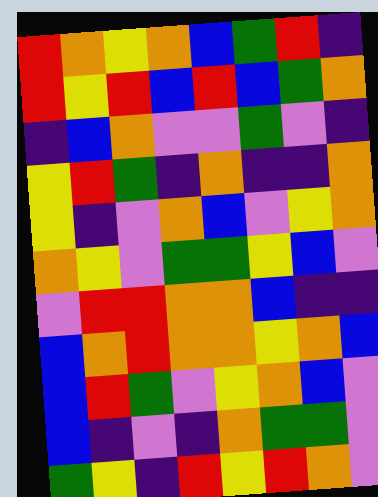[["red", "orange", "yellow", "orange", "blue", "green", "red", "indigo"], ["red", "yellow", "red", "blue", "red", "blue", "green", "orange"], ["indigo", "blue", "orange", "violet", "violet", "green", "violet", "indigo"], ["yellow", "red", "green", "indigo", "orange", "indigo", "indigo", "orange"], ["yellow", "indigo", "violet", "orange", "blue", "violet", "yellow", "orange"], ["orange", "yellow", "violet", "green", "green", "yellow", "blue", "violet"], ["violet", "red", "red", "orange", "orange", "blue", "indigo", "indigo"], ["blue", "orange", "red", "orange", "orange", "yellow", "orange", "blue"], ["blue", "red", "green", "violet", "yellow", "orange", "blue", "violet"], ["blue", "indigo", "violet", "indigo", "orange", "green", "green", "violet"], ["green", "yellow", "indigo", "red", "yellow", "red", "orange", "violet"]]